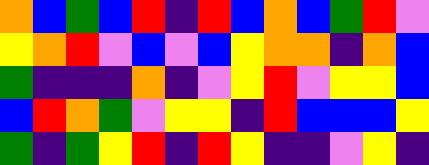[["orange", "blue", "green", "blue", "red", "indigo", "red", "blue", "orange", "blue", "green", "red", "violet"], ["yellow", "orange", "red", "violet", "blue", "violet", "blue", "yellow", "orange", "orange", "indigo", "orange", "blue"], ["green", "indigo", "indigo", "indigo", "orange", "indigo", "violet", "yellow", "red", "violet", "yellow", "yellow", "blue"], ["blue", "red", "orange", "green", "violet", "yellow", "yellow", "indigo", "red", "blue", "blue", "blue", "yellow"], ["green", "indigo", "green", "yellow", "red", "indigo", "red", "yellow", "indigo", "indigo", "violet", "yellow", "indigo"]]